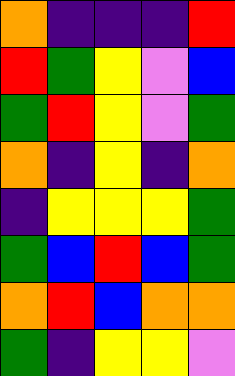[["orange", "indigo", "indigo", "indigo", "red"], ["red", "green", "yellow", "violet", "blue"], ["green", "red", "yellow", "violet", "green"], ["orange", "indigo", "yellow", "indigo", "orange"], ["indigo", "yellow", "yellow", "yellow", "green"], ["green", "blue", "red", "blue", "green"], ["orange", "red", "blue", "orange", "orange"], ["green", "indigo", "yellow", "yellow", "violet"]]